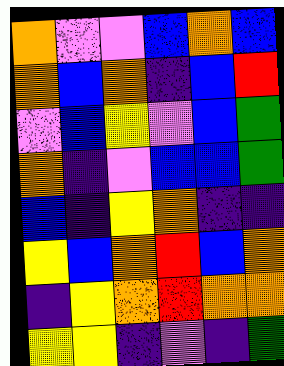[["orange", "violet", "violet", "blue", "orange", "blue"], ["orange", "blue", "orange", "indigo", "blue", "red"], ["violet", "blue", "yellow", "violet", "blue", "green"], ["orange", "indigo", "violet", "blue", "blue", "green"], ["blue", "indigo", "yellow", "orange", "indigo", "indigo"], ["yellow", "blue", "orange", "red", "blue", "orange"], ["indigo", "yellow", "orange", "red", "orange", "orange"], ["yellow", "yellow", "indigo", "violet", "indigo", "green"]]